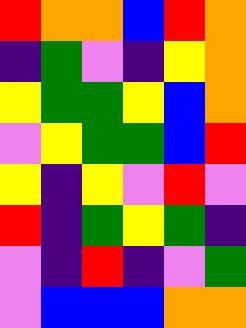[["red", "orange", "orange", "blue", "red", "orange"], ["indigo", "green", "violet", "indigo", "yellow", "orange"], ["yellow", "green", "green", "yellow", "blue", "orange"], ["violet", "yellow", "green", "green", "blue", "red"], ["yellow", "indigo", "yellow", "violet", "red", "violet"], ["red", "indigo", "green", "yellow", "green", "indigo"], ["violet", "indigo", "red", "indigo", "violet", "green"], ["violet", "blue", "blue", "blue", "orange", "orange"]]